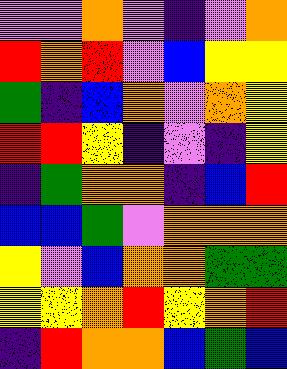[["violet", "violet", "orange", "violet", "indigo", "violet", "orange"], ["red", "orange", "red", "violet", "blue", "yellow", "yellow"], ["green", "indigo", "blue", "orange", "violet", "orange", "yellow"], ["red", "red", "yellow", "indigo", "violet", "indigo", "yellow"], ["indigo", "green", "orange", "orange", "indigo", "blue", "red"], ["blue", "blue", "green", "violet", "orange", "orange", "orange"], ["yellow", "violet", "blue", "orange", "orange", "green", "green"], ["yellow", "yellow", "orange", "red", "yellow", "orange", "red"], ["indigo", "red", "orange", "orange", "blue", "green", "blue"]]